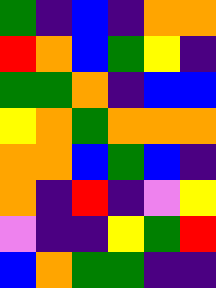[["green", "indigo", "blue", "indigo", "orange", "orange"], ["red", "orange", "blue", "green", "yellow", "indigo"], ["green", "green", "orange", "indigo", "blue", "blue"], ["yellow", "orange", "green", "orange", "orange", "orange"], ["orange", "orange", "blue", "green", "blue", "indigo"], ["orange", "indigo", "red", "indigo", "violet", "yellow"], ["violet", "indigo", "indigo", "yellow", "green", "red"], ["blue", "orange", "green", "green", "indigo", "indigo"]]